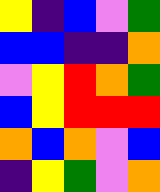[["yellow", "indigo", "blue", "violet", "green"], ["blue", "blue", "indigo", "indigo", "orange"], ["violet", "yellow", "red", "orange", "green"], ["blue", "yellow", "red", "red", "red"], ["orange", "blue", "orange", "violet", "blue"], ["indigo", "yellow", "green", "violet", "orange"]]